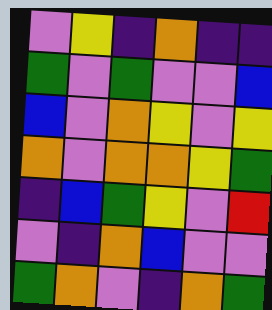[["violet", "yellow", "indigo", "orange", "indigo", "indigo"], ["green", "violet", "green", "violet", "violet", "blue"], ["blue", "violet", "orange", "yellow", "violet", "yellow"], ["orange", "violet", "orange", "orange", "yellow", "green"], ["indigo", "blue", "green", "yellow", "violet", "red"], ["violet", "indigo", "orange", "blue", "violet", "violet"], ["green", "orange", "violet", "indigo", "orange", "green"]]